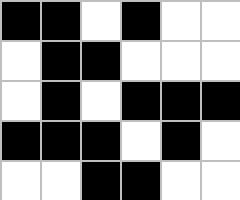[["black", "black", "white", "black", "white", "white"], ["white", "black", "black", "white", "white", "white"], ["white", "black", "white", "black", "black", "black"], ["black", "black", "black", "white", "black", "white"], ["white", "white", "black", "black", "white", "white"]]